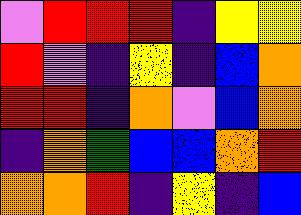[["violet", "red", "red", "red", "indigo", "yellow", "yellow"], ["red", "violet", "indigo", "yellow", "indigo", "blue", "orange"], ["red", "red", "indigo", "orange", "violet", "blue", "orange"], ["indigo", "orange", "green", "blue", "blue", "orange", "red"], ["orange", "orange", "red", "indigo", "yellow", "indigo", "blue"]]